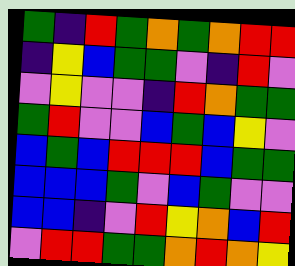[["green", "indigo", "red", "green", "orange", "green", "orange", "red", "red"], ["indigo", "yellow", "blue", "green", "green", "violet", "indigo", "red", "violet"], ["violet", "yellow", "violet", "violet", "indigo", "red", "orange", "green", "green"], ["green", "red", "violet", "violet", "blue", "green", "blue", "yellow", "violet"], ["blue", "green", "blue", "red", "red", "red", "blue", "green", "green"], ["blue", "blue", "blue", "green", "violet", "blue", "green", "violet", "violet"], ["blue", "blue", "indigo", "violet", "red", "yellow", "orange", "blue", "red"], ["violet", "red", "red", "green", "green", "orange", "red", "orange", "yellow"]]